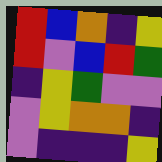[["red", "blue", "orange", "indigo", "yellow"], ["red", "violet", "blue", "red", "green"], ["indigo", "yellow", "green", "violet", "violet"], ["violet", "yellow", "orange", "orange", "indigo"], ["violet", "indigo", "indigo", "indigo", "yellow"]]